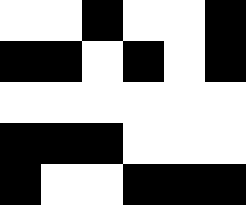[["white", "white", "black", "white", "white", "black"], ["black", "black", "white", "black", "white", "black"], ["white", "white", "white", "white", "white", "white"], ["black", "black", "black", "white", "white", "white"], ["black", "white", "white", "black", "black", "black"]]